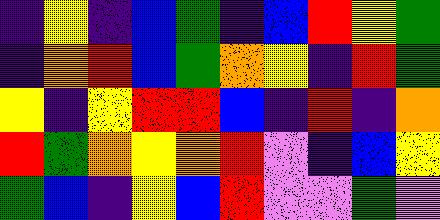[["indigo", "yellow", "indigo", "blue", "green", "indigo", "blue", "red", "yellow", "green"], ["indigo", "orange", "red", "blue", "green", "orange", "yellow", "indigo", "red", "green"], ["yellow", "indigo", "yellow", "red", "red", "blue", "indigo", "red", "indigo", "orange"], ["red", "green", "orange", "yellow", "orange", "red", "violet", "indigo", "blue", "yellow"], ["green", "blue", "indigo", "yellow", "blue", "red", "violet", "violet", "green", "violet"]]